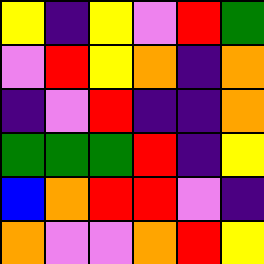[["yellow", "indigo", "yellow", "violet", "red", "green"], ["violet", "red", "yellow", "orange", "indigo", "orange"], ["indigo", "violet", "red", "indigo", "indigo", "orange"], ["green", "green", "green", "red", "indigo", "yellow"], ["blue", "orange", "red", "red", "violet", "indigo"], ["orange", "violet", "violet", "orange", "red", "yellow"]]